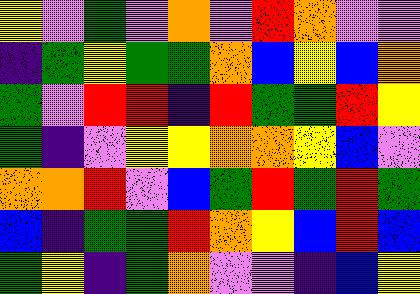[["yellow", "violet", "green", "violet", "orange", "violet", "red", "orange", "violet", "violet"], ["indigo", "green", "yellow", "green", "green", "orange", "blue", "yellow", "blue", "orange"], ["green", "violet", "red", "red", "indigo", "red", "green", "green", "red", "yellow"], ["green", "indigo", "violet", "yellow", "yellow", "orange", "orange", "yellow", "blue", "violet"], ["orange", "orange", "red", "violet", "blue", "green", "red", "green", "red", "green"], ["blue", "indigo", "green", "green", "red", "orange", "yellow", "blue", "red", "blue"], ["green", "yellow", "indigo", "green", "orange", "violet", "violet", "indigo", "blue", "yellow"]]